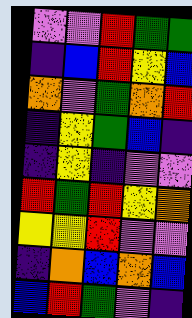[["violet", "violet", "red", "green", "green"], ["indigo", "blue", "red", "yellow", "blue"], ["orange", "violet", "green", "orange", "red"], ["indigo", "yellow", "green", "blue", "indigo"], ["indigo", "yellow", "indigo", "violet", "violet"], ["red", "green", "red", "yellow", "orange"], ["yellow", "yellow", "red", "violet", "violet"], ["indigo", "orange", "blue", "orange", "blue"], ["blue", "red", "green", "violet", "indigo"]]